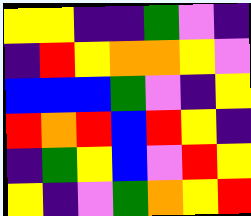[["yellow", "yellow", "indigo", "indigo", "green", "violet", "indigo"], ["indigo", "red", "yellow", "orange", "orange", "yellow", "violet"], ["blue", "blue", "blue", "green", "violet", "indigo", "yellow"], ["red", "orange", "red", "blue", "red", "yellow", "indigo"], ["indigo", "green", "yellow", "blue", "violet", "red", "yellow"], ["yellow", "indigo", "violet", "green", "orange", "yellow", "red"]]